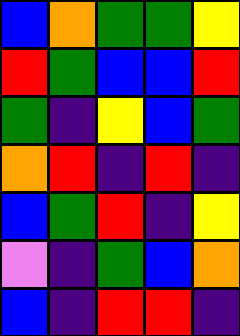[["blue", "orange", "green", "green", "yellow"], ["red", "green", "blue", "blue", "red"], ["green", "indigo", "yellow", "blue", "green"], ["orange", "red", "indigo", "red", "indigo"], ["blue", "green", "red", "indigo", "yellow"], ["violet", "indigo", "green", "blue", "orange"], ["blue", "indigo", "red", "red", "indigo"]]